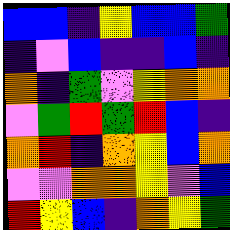[["blue", "blue", "indigo", "yellow", "blue", "blue", "green"], ["indigo", "violet", "blue", "indigo", "indigo", "blue", "indigo"], ["orange", "indigo", "green", "violet", "yellow", "orange", "orange"], ["violet", "green", "red", "green", "red", "blue", "indigo"], ["orange", "red", "indigo", "orange", "yellow", "blue", "orange"], ["violet", "violet", "orange", "orange", "yellow", "violet", "blue"], ["red", "yellow", "blue", "indigo", "orange", "yellow", "green"]]